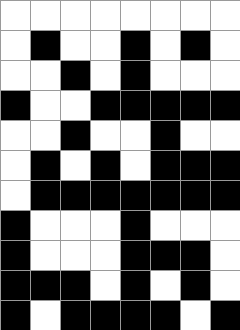[["white", "white", "white", "white", "white", "white", "white", "white"], ["white", "black", "white", "white", "black", "white", "black", "white"], ["white", "white", "black", "white", "black", "white", "white", "white"], ["black", "white", "white", "black", "black", "black", "black", "black"], ["white", "white", "black", "white", "white", "black", "white", "white"], ["white", "black", "white", "black", "white", "black", "black", "black"], ["white", "black", "black", "black", "black", "black", "black", "black"], ["black", "white", "white", "white", "black", "white", "white", "white"], ["black", "white", "white", "white", "black", "black", "black", "white"], ["black", "black", "black", "white", "black", "white", "black", "white"], ["black", "white", "black", "black", "black", "black", "white", "black"]]